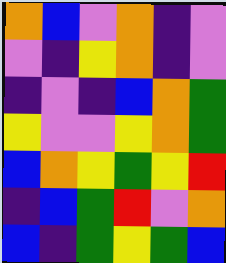[["orange", "blue", "violet", "orange", "indigo", "violet"], ["violet", "indigo", "yellow", "orange", "indigo", "violet"], ["indigo", "violet", "indigo", "blue", "orange", "green"], ["yellow", "violet", "violet", "yellow", "orange", "green"], ["blue", "orange", "yellow", "green", "yellow", "red"], ["indigo", "blue", "green", "red", "violet", "orange"], ["blue", "indigo", "green", "yellow", "green", "blue"]]